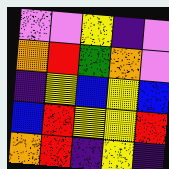[["violet", "violet", "yellow", "indigo", "violet"], ["orange", "red", "green", "orange", "violet"], ["indigo", "yellow", "blue", "yellow", "blue"], ["blue", "red", "yellow", "yellow", "red"], ["orange", "red", "indigo", "yellow", "indigo"]]